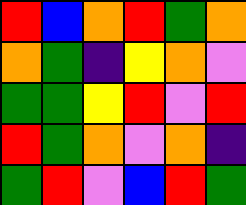[["red", "blue", "orange", "red", "green", "orange"], ["orange", "green", "indigo", "yellow", "orange", "violet"], ["green", "green", "yellow", "red", "violet", "red"], ["red", "green", "orange", "violet", "orange", "indigo"], ["green", "red", "violet", "blue", "red", "green"]]